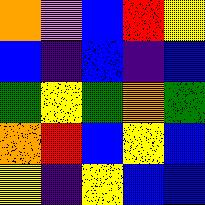[["orange", "violet", "blue", "red", "yellow"], ["blue", "indigo", "blue", "indigo", "blue"], ["green", "yellow", "green", "orange", "green"], ["orange", "red", "blue", "yellow", "blue"], ["yellow", "indigo", "yellow", "blue", "blue"]]